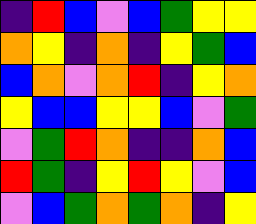[["indigo", "red", "blue", "violet", "blue", "green", "yellow", "yellow"], ["orange", "yellow", "indigo", "orange", "indigo", "yellow", "green", "blue"], ["blue", "orange", "violet", "orange", "red", "indigo", "yellow", "orange"], ["yellow", "blue", "blue", "yellow", "yellow", "blue", "violet", "green"], ["violet", "green", "red", "orange", "indigo", "indigo", "orange", "blue"], ["red", "green", "indigo", "yellow", "red", "yellow", "violet", "blue"], ["violet", "blue", "green", "orange", "green", "orange", "indigo", "yellow"]]